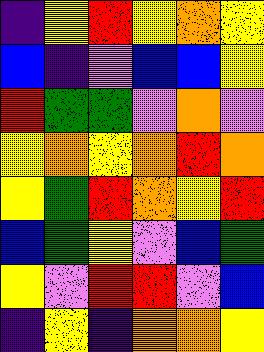[["indigo", "yellow", "red", "yellow", "orange", "yellow"], ["blue", "indigo", "violet", "blue", "blue", "yellow"], ["red", "green", "green", "violet", "orange", "violet"], ["yellow", "orange", "yellow", "orange", "red", "orange"], ["yellow", "green", "red", "orange", "yellow", "red"], ["blue", "green", "yellow", "violet", "blue", "green"], ["yellow", "violet", "red", "red", "violet", "blue"], ["indigo", "yellow", "indigo", "orange", "orange", "yellow"]]